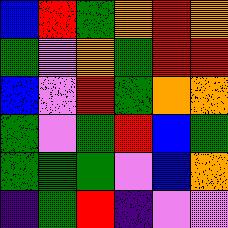[["blue", "red", "green", "orange", "red", "orange"], ["green", "violet", "orange", "green", "red", "red"], ["blue", "violet", "red", "green", "orange", "orange"], ["green", "violet", "green", "red", "blue", "green"], ["green", "green", "green", "violet", "blue", "orange"], ["indigo", "green", "red", "indigo", "violet", "violet"]]